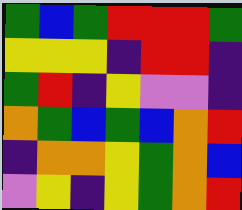[["green", "blue", "green", "red", "red", "red", "green"], ["yellow", "yellow", "yellow", "indigo", "red", "red", "indigo"], ["green", "red", "indigo", "yellow", "violet", "violet", "indigo"], ["orange", "green", "blue", "green", "blue", "orange", "red"], ["indigo", "orange", "orange", "yellow", "green", "orange", "blue"], ["violet", "yellow", "indigo", "yellow", "green", "orange", "red"]]